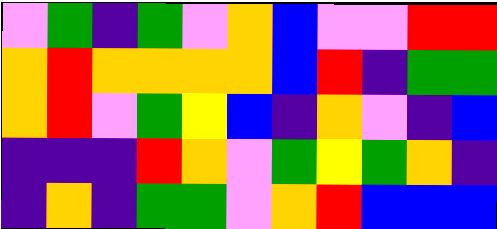[["violet", "green", "indigo", "green", "violet", "orange", "blue", "violet", "violet", "red", "red"], ["orange", "red", "orange", "orange", "orange", "orange", "blue", "red", "indigo", "green", "green"], ["orange", "red", "violet", "green", "yellow", "blue", "indigo", "orange", "violet", "indigo", "blue"], ["indigo", "indigo", "indigo", "red", "orange", "violet", "green", "yellow", "green", "orange", "indigo"], ["indigo", "orange", "indigo", "green", "green", "violet", "orange", "red", "blue", "blue", "blue"]]